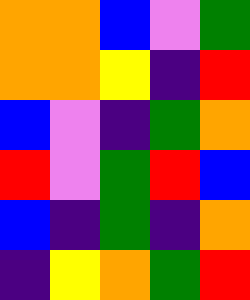[["orange", "orange", "blue", "violet", "green"], ["orange", "orange", "yellow", "indigo", "red"], ["blue", "violet", "indigo", "green", "orange"], ["red", "violet", "green", "red", "blue"], ["blue", "indigo", "green", "indigo", "orange"], ["indigo", "yellow", "orange", "green", "red"]]